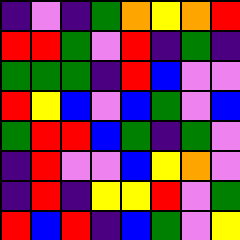[["indigo", "violet", "indigo", "green", "orange", "yellow", "orange", "red"], ["red", "red", "green", "violet", "red", "indigo", "green", "indigo"], ["green", "green", "green", "indigo", "red", "blue", "violet", "violet"], ["red", "yellow", "blue", "violet", "blue", "green", "violet", "blue"], ["green", "red", "red", "blue", "green", "indigo", "green", "violet"], ["indigo", "red", "violet", "violet", "blue", "yellow", "orange", "violet"], ["indigo", "red", "indigo", "yellow", "yellow", "red", "violet", "green"], ["red", "blue", "red", "indigo", "blue", "green", "violet", "yellow"]]